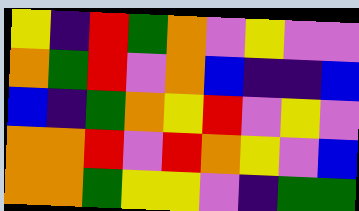[["yellow", "indigo", "red", "green", "orange", "violet", "yellow", "violet", "violet"], ["orange", "green", "red", "violet", "orange", "blue", "indigo", "indigo", "blue"], ["blue", "indigo", "green", "orange", "yellow", "red", "violet", "yellow", "violet"], ["orange", "orange", "red", "violet", "red", "orange", "yellow", "violet", "blue"], ["orange", "orange", "green", "yellow", "yellow", "violet", "indigo", "green", "green"]]